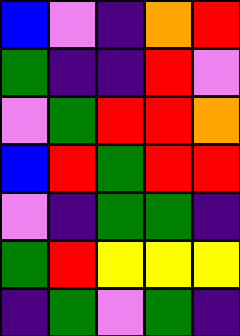[["blue", "violet", "indigo", "orange", "red"], ["green", "indigo", "indigo", "red", "violet"], ["violet", "green", "red", "red", "orange"], ["blue", "red", "green", "red", "red"], ["violet", "indigo", "green", "green", "indigo"], ["green", "red", "yellow", "yellow", "yellow"], ["indigo", "green", "violet", "green", "indigo"]]